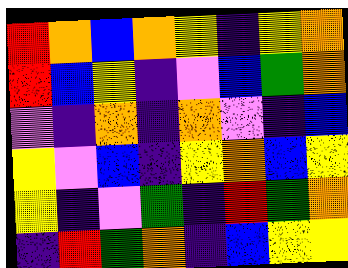[["red", "orange", "blue", "orange", "yellow", "indigo", "yellow", "orange"], ["red", "blue", "yellow", "indigo", "violet", "blue", "green", "orange"], ["violet", "indigo", "orange", "indigo", "orange", "violet", "indigo", "blue"], ["yellow", "violet", "blue", "indigo", "yellow", "orange", "blue", "yellow"], ["yellow", "indigo", "violet", "green", "indigo", "red", "green", "orange"], ["indigo", "red", "green", "orange", "indigo", "blue", "yellow", "yellow"]]